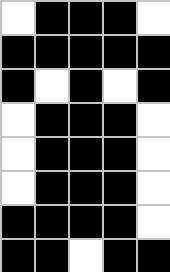[["white", "black", "black", "black", "white"], ["black", "black", "black", "black", "black"], ["black", "white", "black", "white", "black"], ["white", "black", "black", "black", "white"], ["white", "black", "black", "black", "white"], ["white", "black", "black", "black", "white"], ["black", "black", "black", "black", "white"], ["black", "black", "white", "black", "black"]]